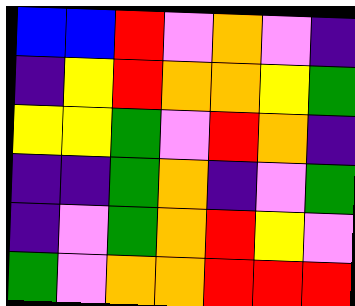[["blue", "blue", "red", "violet", "orange", "violet", "indigo"], ["indigo", "yellow", "red", "orange", "orange", "yellow", "green"], ["yellow", "yellow", "green", "violet", "red", "orange", "indigo"], ["indigo", "indigo", "green", "orange", "indigo", "violet", "green"], ["indigo", "violet", "green", "orange", "red", "yellow", "violet"], ["green", "violet", "orange", "orange", "red", "red", "red"]]